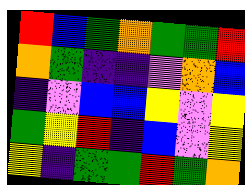[["red", "blue", "green", "orange", "green", "green", "red"], ["orange", "green", "indigo", "indigo", "violet", "orange", "blue"], ["indigo", "violet", "blue", "blue", "yellow", "violet", "yellow"], ["green", "yellow", "red", "indigo", "blue", "violet", "yellow"], ["yellow", "indigo", "green", "green", "red", "green", "orange"]]